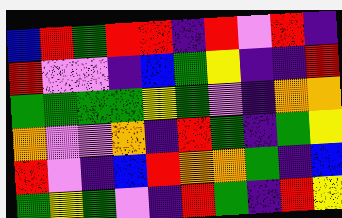[["blue", "red", "green", "red", "red", "indigo", "red", "violet", "red", "indigo"], ["red", "violet", "violet", "indigo", "blue", "green", "yellow", "indigo", "indigo", "red"], ["green", "green", "green", "green", "yellow", "green", "violet", "indigo", "orange", "orange"], ["orange", "violet", "violet", "orange", "indigo", "red", "green", "indigo", "green", "yellow"], ["red", "violet", "indigo", "blue", "red", "orange", "orange", "green", "indigo", "blue"], ["green", "yellow", "green", "violet", "indigo", "red", "green", "indigo", "red", "yellow"]]